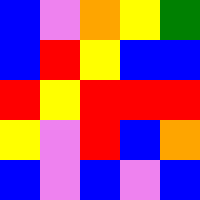[["blue", "violet", "orange", "yellow", "green"], ["blue", "red", "yellow", "blue", "blue"], ["red", "yellow", "red", "red", "red"], ["yellow", "violet", "red", "blue", "orange"], ["blue", "violet", "blue", "violet", "blue"]]